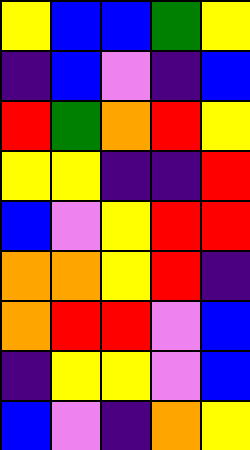[["yellow", "blue", "blue", "green", "yellow"], ["indigo", "blue", "violet", "indigo", "blue"], ["red", "green", "orange", "red", "yellow"], ["yellow", "yellow", "indigo", "indigo", "red"], ["blue", "violet", "yellow", "red", "red"], ["orange", "orange", "yellow", "red", "indigo"], ["orange", "red", "red", "violet", "blue"], ["indigo", "yellow", "yellow", "violet", "blue"], ["blue", "violet", "indigo", "orange", "yellow"]]